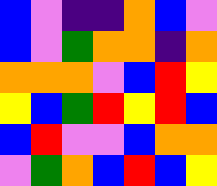[["blue", "violet", "indigo", "indigo", "orange", "blue", "violet"], ["blue", "violet", "green", "orange", "orange", "indigo", "orange"], ["orange", "orange", "orange", "violet", "blue", "red", "yellow"], ["yellow", "blue", "green", "red", "yellow", "red", "blue"], ["blue", "red", "violet", "violet", "blue", "orange", "orange"], ["violet", "green", "orange", "blue", "red", "blue", "yellow"]]